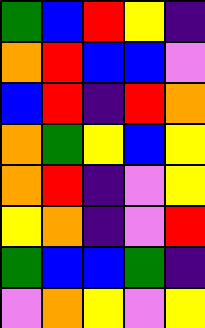[["green", "blue", "red", "yellow", "indigo"], ["orange", "red", "blue", "blue", "violet"], ["blue", "red", "indigo", "red", "orange"], ["orange", "green", "yellow", "blue", "yellow"], ["orange", "red", "indigo", "violet", "yellow"], ["yellow", "orange", "indigo", "violet", "red"], ["green", "blue", "blue", "green", "indigo"], ["violet", "orange", "yellow", "violet", "yellow"]]